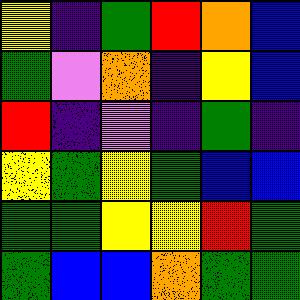[["yellow", "indigo", "green", "red", "orange", "blue"], ["green", "violet", "orange", "indigo", "yellow", "blue"], ["red", "indigo", "violet", "indigo", "green", "indigo"], ["yellow", "green", "yellow", "green", "blue", "blue"], ["green", "green", "yellow", "yellow", "red", "green"], ["green", "blue", "blue", "orange", "green", "green"]]